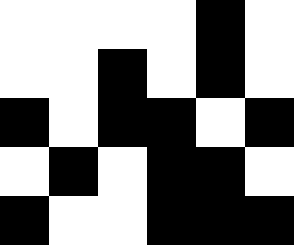[["white", "white", "white", "white", "black", "white"], ["white", "white", "black", "white", "black", "white"], ["black", "white", "black", "black", "white", "black"], ["white", "black", "white", "black", "black", "white"], ["black", "white", "white", "black", "black", "black"]]